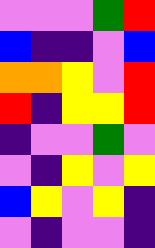[["violet", "violet", "violet", "green", "red"], ["blue", "indigo", "indigo", "violet", "blue"], ["orange", "orange", "yellow", "violet", "red"], ["red", "indigo", "yellow", "yellow", "red"], ["indigo", "violet", "violet", "green", "violet"], ["violet", "indigo", "yellow", "violet", "yellow"], ["blue", "yellow", "violet", "yellow", "indigo"], ["violet", "indigo", "violet", "violet", "indigo"]]